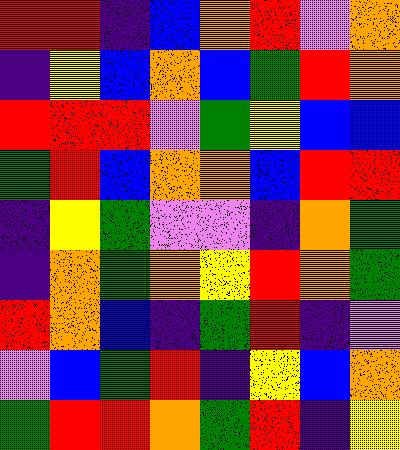[["red", "red", "indigo", "blue", "orange", "red", "violet", "orange"], ["indigo", "yellow", "blue", "orange", "blue", "green", "red", "orange"], ["red", "red", "red", "violet", "green", "yellow", "blue", "blue"], ["green", "red", "blue", "orange", "orange", "blue", "red", "red"], ["indigo", "yellow", "green", "violet", "violet", "indigo", "orange", "green"], ["indigo", "orange", "green", "orange", "yellow", "red", "orange", "green"], ["red", "orange", "blue", "indigo", "green", "red", "indigo", "violet"], ["violet", "blue", "green", "red", "indigo", "yellow", "blue", "orange"], ["green", "red", "red", "orange", "green", "red", "indigo", "yellow"]]